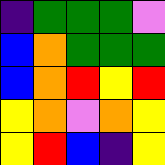[["indigo", "green", "green", "green", "violet"], ["blue", "orange", "green", "green", "green"], ["blue", "orange", "red", "yellow", "red"], ["yellow", "orange", "violet", "orange", "yellow"], ["yellow", "red", "blue", "indigo", "yellow"]]